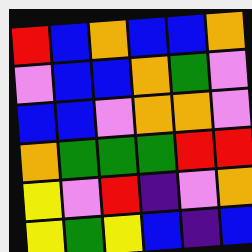[["red", "blue", "orange", "blue", "blue", "orange"], ["violet", "blue", "blue", "orange", "green", "violet"], ["blue", "blue", "violet", "orange", "orange", "violet"], ["orange", "green", "green", "green", "red", "red"], ["yellow", "violet", "red", "indigo", "violet", "orange"], ["yellow", "green", "yellow", "blue", "indigo", "blue"]]